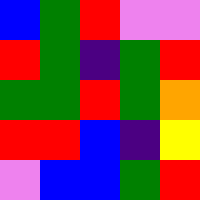[["blue", "green", "red", "violet", "violet"], ["red", "green", "indigo", "green", "red"], ["green", "green", "red", "green", "orange"], ["red", "red", "blue", "indigo", "yellow"], ["violet", "blue", "blue", "green", "red"]]